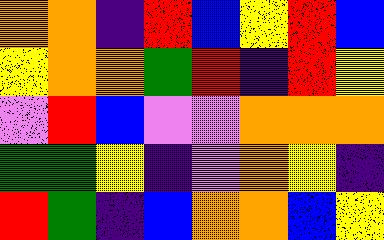[["orange", "orange", "indigo", "red", "blue", "yellow", "red", "blue"], ["yellow", "orange", "orange", "green", "red", "indigo", "red", "yellow"], ["violet", "red", "blue", "violet", "violet", "orange", "orange", "orange"], ["green", "green", "yellow", "indigo", "violet", "orange", "yellow", "indigo"], ["red", "green", "indigo", "blue", "orange", "orange", "blue", "yellow"]]